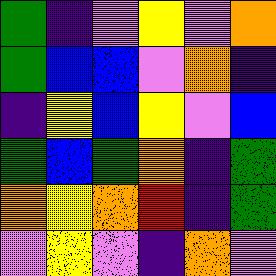[["green", "indigo", "violet", "yellow", "violet", "orange"], ["green", "blue", "blue", "violet", "orange", "indigo"], ["indigo", "yellow", "blue", "yellow", "violet", "blue"], ["green", "blue", "green", "orange", "indigo", "green"], ["orange", "yellow", "orange", "red", "indigo", "green"], ["violet", "yellow", "violet", "indigo", "orange", "violet"]]